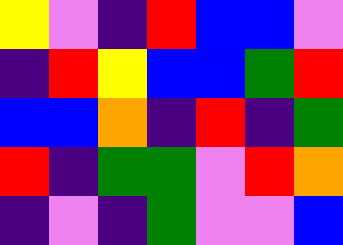[["yellow", "violet", "indigo", "red", "blue", "blue", "violet"], ["indigo", "red", "yellow", "blue", "blue", "green", "red"], ["blue", "blue", "orange", "indigo", "red", "indigo", "green"], ["red", "indigo", "green", "green", "violet", "red", "orange"], ["indigo", "violet", "indigo", "green", "violet", "violet", "blue"]]